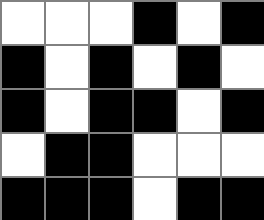[["white", "white", "white", "black", "white", "black"], ["black", "white", "black", "white", "black", "white"], ["black", "white", "black", "black", "white", "black"], ["white", "black", "black", "white", "white", "white"], ["black", "black", "black", "white", "black", "black"]]